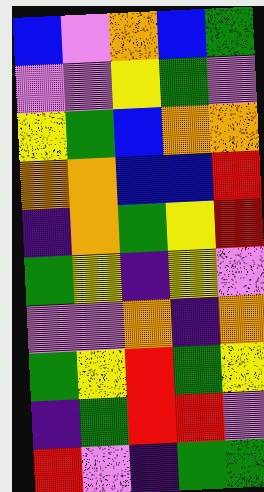[["blue", "violet", "orange", "blue", "green"], ["violet", "violet", "yellow", "green", "violet"], ["yellow", "green", "blue", "orange", "orange"], ["orange", "orange", "blue", "blue", "red"], ["indigo", "orange", "green", "yellow", "red"], ["green", "yellow", "indigo", "yellow", "violet"], ["violet", "violet", "orange", "indigo", "orange"], ["green", "yellow", "red", "green", "yellow"], ["indigo", "green", "red", "red", "violet"], ["red", "violet", "indigo", "green", "green"]]